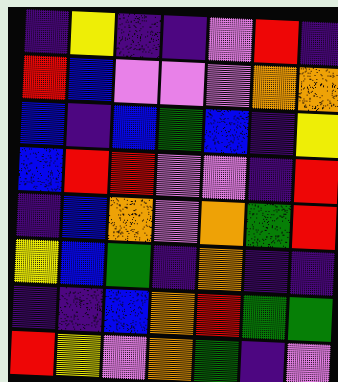[["indigo", "yellow", "indigo", "indigo", "violet", "red", "indigo"], ["red", "blue", "violet", "violet", "violet", "orange", "orange"], ["blue", "indigo", "blue", "green", "blue", "indigo", "yellow"], ["blue", "red", "red", "violet", "violet", "indigo", "red"], ["indigo", "blue", "orange", "violet", "orange", "green", "red"], ["yellow", "blue", "green", "indigo", "orange", "indigo", "indigo"], ["indigo", "indigo", "blue", "orange", "red", "green", "green"], ["red", "yellow", "violet", "orange", "green", "indigo", "violet"]]